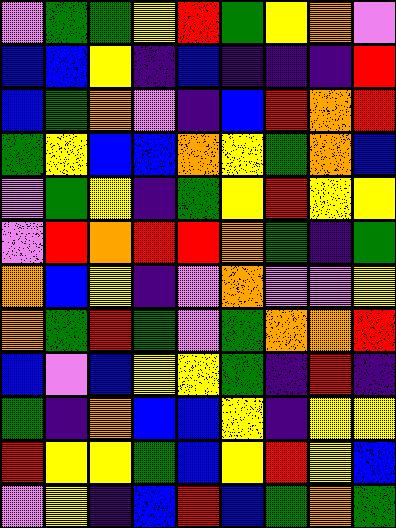[["violet", "green", "green", "yellow", "red", "green", "yellow", "orange", "violet"], ["blue", "blue", "yellow", "indigo", "blue", "indigo", "indigo", "indigo", "red"], ["blue", "green", "orange", "violet", "indigo", "blue", "red", "orange", "red"], ["green", "yellow", "blue", "blue", "orange", "yellow", "green", "orange", "blue"], ["violet", "green", "yellow", "indigo", "green", "yellow", "red", "yellow", "yellow"], ["violet", "red", "orange", "red", "red", "orange", "green", "indigo", "green"], ["orange", "blue", "yellow", "indigo", "violet", "orange", "violet", "violet", "yellow"], ["orange", "green", "red", "green", "violet", "green", "orange", "orange", "red"], ["blue", "violet", "blue", "yellow", "yellow", "green", "indigo", "red", "indigo"], ["green", "indigo", "orange", "blue", "blue", "yellow", "indigo", "yellow", "yellow"], ["red", "yellow", "yellow", "green", "blue", "yellow", "red", "yellow", "blue"], ["violet", "yellow", "indigo", "blue", "red", "blue", "green", "orange", "green"]]